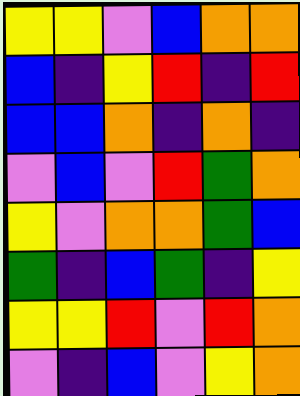[["yellow", "yellow", "violet", "blue", "orange", "orange"], ["blue", "indigo", "yellow", "red", "indigo", "red"], ["blue", "blue", "orange", "indigo", "orange", "indigo"], ["violet", "blue", "violet", "red", "green", "orange"], ["yellow", "violet", "orange", "orange", "green", "blue"], ["green", "indigo", "blue", "green", "indigo", "yellow"], ["yellow", "yellow", "red", "violet", "red", "orange"], ["violet", "indigo", "blue", "violet", "yellow", "orange"]]